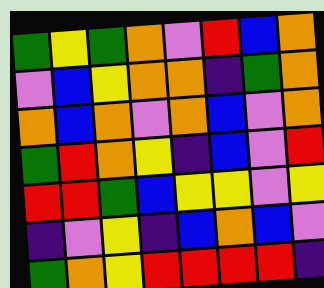[["green", "yellow", "green", "orange", "violet", "red", "blue", "orange"], ["violet", "blue", "yellow", "orange", "orange", "indigo", "green", "orange"], ["orange", "blue", "orange", "violet", "orange", "blue", "violet", "orange"], ["green", "red", "orange", "yellow", "indigo", "blue", "violet", "red"], ["red", "red", "green", "blue", "yellow", "yellow", "violet", "yellow"], ["indigo", "violet", "yellow", "indigo", "blue", "orange", "blue", "violet"], ["green", "orange", "yellow", "red", "red", "red", "red", "indigo"]]